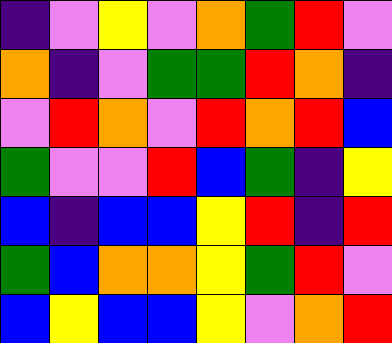[["indigo", "violet", "yellow", "violet", "orange", "green", "red", "violet"], ["orange", "indigo", "violet", "green", "green", "red", "orange", "indigo"], ["violet", "red", "orange", "violet", "red", "orange", "red", "blue"], ["green", "violet", "violet", "red", "blue", "green", "indigo", "yellow"], ["blue", "indigo", "blue", "blue", "yellow", "red", "indigo", "red"], ["green", "blue", "orange", "orange", "yellow", "green", "red", "violet"], ["blue", "yellow", "blue", "blue", "yellow", "violet", "orange", "red"]]